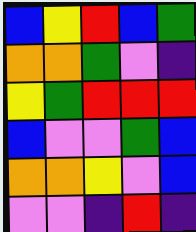[["blue", "yellow", "red", "blue", "green"], ["orange", "orange", "green", "violet", "indigo"], ["yellow", "green", "red", "red", "red"], ["blue", "violet", "violet", "green", "blue"], ["orange", "orange", "yellow", "violet", "blue"], ["violet", "violet", "indigo", "red", "indigo"]]